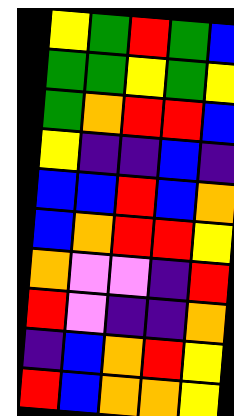[["yellow", "green", "red", "green", "blue"], ["green", "green", "yellow", "green", "yellow"], ["green", "orange", "red", "red", "blue"], ["yellow", "indigo", "indigo", "blue", "indigo"], ["blue", "blue", "red", "blue", "orange"], ["blue", "orange", "red", "red", "yellow"], ["orange", "violet", "violet", "indigo", "red"], ["red", "violet", "indigo", "indigo", "orange"], ["indigo", "blue", "orange", "red", "yellow"], ["red", "blue", "orange", "orange", "yellow"]]